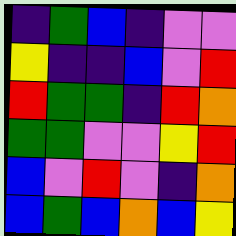[["indigo", "green", "blue", "indigo", "violet", "violet"], ["yellow", "indigo", "indigo", "blue", "violet", "red"], ["red", "green", "green", "indigo", "red", "orange"], ["green", "green", "violet", "violet", "yellow", "red"], ["blue", "violet", "red", "violet", "indigo", "orange"], ["blue", "green", "blue", "orange", "blue", "yellow"]]